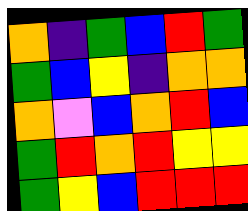[["orange", "indigo", "green", "blue", "red", "green"], ["green", "blue", "yellow", "indigo", "orange", "orange"], ["orange", "violet", "blue", "orange", "red", "blue"], ["green", "red", "orange", "red", "yellow", "yellow"], ["green", "yellow", "blue", "red", "red", "red"]]